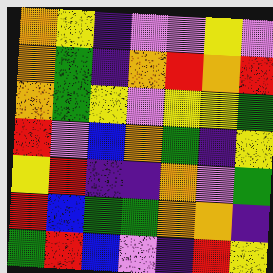[["orange", "yellow", "indigo", "violet", "violet", "yellow", "violet"], ["orange", "green", "indigo", "orange", "red", "orange", "red"], ["orange", "green", "yellow", "violet", "yellow", "yellow", "green"], ["red", "violet", "blue", "orange", "green", "indigo", "yellow"], ["yellow", "red", "indigo", "indigo", "orange", "violet", "green"], ["red", "blue", "green", "green", "orange", "orange", "indigo"], ["green", "red", "blue", "violet", "indigo", "red", "yellow"]]